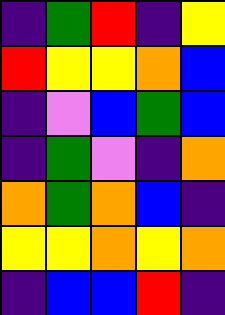[["indigo", "green", "red", "indigo", "yellow"], ["red", "yellow", "yellow", "orange", "blue"], ["indigo", "violet", "blue", "green", "blue"], ["indigo", "green", "violet", "indigo", "orange"], ["orange", "green", "orange", "blue", "indigo"], ["yellow", "yellow", "orange", "yellow", "orange"], ["indigo", "blue", "blue", "red", "indigo"]]